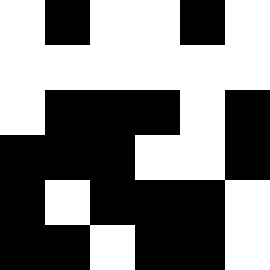[["white", "black", "white", "white", "black", "white"], ["white", "white", "white", "white", "white", "white"], ["white", "black", "black", "black", "white", "black"], ["black", "black", "black", "white", "white", "black"], ["black", "white", "black", "black", "black", "white"], ["black", "black", "white", "black", "black", "white"]]